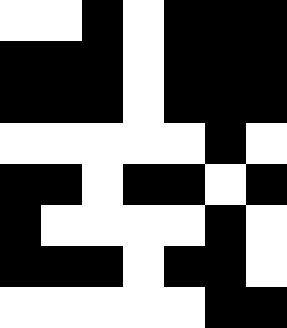[["white", "white", "black", "white", "black", "black", "black"], ["black", "black", "black", "white", "black", "black", "black"], ["black", "black", "black", "white", "black", "black", "black"], ["white", "white", "white", "white", "white", "black", "white"], ["black", "black", "white", "black", "black", "white", "black"], ["black", "white", "white", "white", "white", "black", "white"], ["black", "black", "black", "white", "black", "black", "white"], ["white", "white", "white", "white", "white", "black", "black"]]